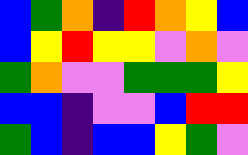[["blue", "green", "orange", "indigo", "red", "orange", "yellow", "blue"], ["blue", "yellow", "red", "yellow", "yellow", "violet", "orange", "violet"], ["green", "orange", "violet", "violet", "green", "green", "green", "yellow"], ["blue", "blue", "indigo", "violet", "violet", "blue", "red", "red"], ["green", "blue", "indigo", "blue", "blue", "yellow", "green", "violet"]]